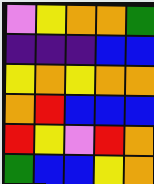[["violet", "yellow", "orange", "orange", "green"], ["indigo", "indigo", "indigo", "blue", "blue"], ["yellow", "orange", "yellow", "orange", "orange"], ["orange", "red", "blue", "blue", "blue"], ["red", "yellow", "violet", "red", "orange"], ["green", "blue", "blue", "yellow", "orange"]]